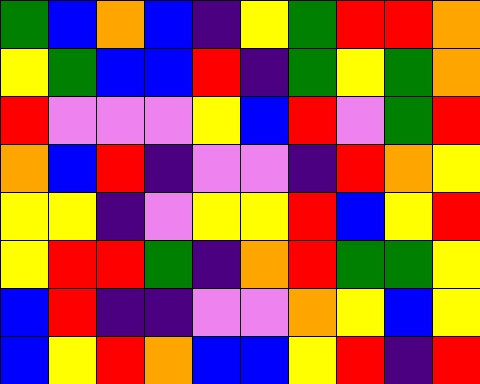[["green", "blue", "orange", "blue", "indigo", "yellow", "green", "red", "red", "orange"], ["yellow", "green", "blue", "blue", "red", "indigo", "green", "yellow", "green", "orange"], ["red", "violet", "violet", "violet", "yellow", "blue", "red", "violet", "green", "red"], ["orange", "blue", "red", "indigo", "violet", "violet", "indigo", "red", "orange", "yellow"], ["yellow", "yellow", "indigo", "violet", "yellow", "yellow", "red", "blue", "yellow", "red"], ["yellow", "red", "red", "green", "indigo", "orange", "red", "green", "green", "yellow"], ["blue", "red", "indigo", "indigo", "violet", "violet", "orange", "yellow", "blue", "yellow"], ["blue", "yellow", "red", "orange", "blue", "blue", "yellow", "red", "indigo", "red"]]